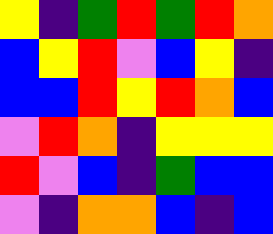[["yellow", "indigo", "green", "red", "green", "red", "orange"], ["blue", "yellow", "red", "violet", "blue", "yellow", "indigo"], ["blue", "blue", "red", "yellow", "red", "orange", "blue"], ["violet", "red", "orange", "indigo", "yellow", "yellow", "yellow"], ["red", "violet", "blue", "indigo", "green", "blue", "blue"], ["violet", "indigo", "orange", "orange", "blue", "indigo", "blue"]]